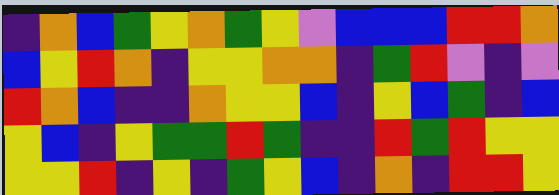[["indigo", "orange", "blue", "green", "yellow", "orange", "green", "yellow", "violet", "blue", "blue", "blue", "red", "red", "orange"], ["blue", "yellow", "red", "orange", "indigo", "yellow", "yellow", "orange", "orange", "indigo", "green", "red", "violet", "indigo", "violet"], ["red", "orange", "blue", "indigo", "indigo", "orange", "yellow", "yellow", "blue", "indigo", "yellow", "blue", "green", "indigo", "blue"], ["yellow", "blue", "indigo", "yellow", "green", "green", "red", "green", "indigo", "indigo", "red", "green", "red", "yellow", "yellow"], ["yellow", "yellow", "red", "indigo", "yellow", "indigo", "green", "yellow", "blue", "indigo", "orange", "indigo", "red", "red", "yellow"]]